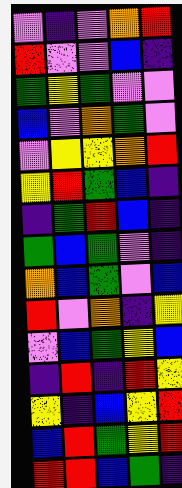[["violet", "indigo", "violet", "orange", "red"], ["red", "violet", "violet", "blue", "indigo"], ["green", "yellow", "green", "violet", "violet"], ["blue", "violet", "orange", "green", "violet"], ["violet", "yellow", "yellow", "orange", "red"], ["yellow", "red", "green", "blue", "indigo"], ["indigo", "green", "red", "blue", "indigo"], ["green", "blue", "green", "violet", "indigo"], ["orange", "blue", "green", "violet", "blue"], ["red", "violet", "orange", "indigo", "yellow"], ["violet", "blue", "green", "yellow", "blue"], ["indigo", "red", "indigo", "red", "yellow"], ["yellow", "indigo", "blue", "yellow", "red"], ["blue", "red", "green", "yellow", "red"], ["red", "red", "blue", "green", "indigo"]]